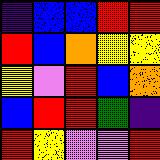[["indigo", "blue", "blue", "red", "red"], ["red", "blue", "orange", "yellow", "yellow"], ["yellow", "violet", "red", "blue", "orange"], ["blue", "red", "red", "green", "indigo"], ["red", "yellow", "violet", "violet", "red"]]